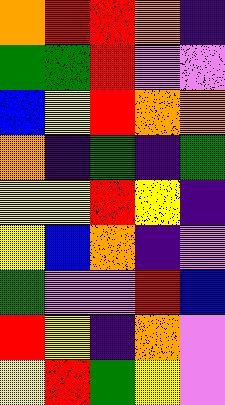[["orange", "red", "red", "orange", "indigo"], ["green", "green", "red", "violet", "violet"], ["blue", "yellow", "red", "orange", "orange"], ["orange", "indigo", "green", "indigo", "green"], ["yellow", "yellow", "red", "yellow", "indigo"], ["yellow", "blue", "orange", "indigo", "violet"], ["green", "violet", "violet", "red", "blue"], ["red", "yellow", "indigo", "orange", "violet"], ["yellow", "red", "green", "yellow", "violet"]]